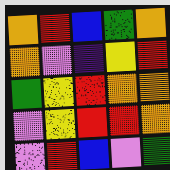[["orange", "red", "blue", "green", "orange"], ["orange", "violet", "indigo", "yellow", "red"], ["green", "yellow", "red", "orange", "orange"], ["violet", "yellow", "red", "red", "orange"], ["violet", "red", "blue", "violet", "green"]]